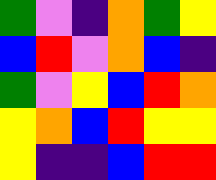[["green", "violet", "indigo", "orange", "green", "yellow"], ["blue", "red", "violet", "orange", "blue", "indigo"], ["green", "violet", "yellow", "blue", "red", "orange"], ["yellow", "orange", "blue", "red", "yellow", "yellow"], ["yellow", "indigo", "indigo", "blue", "red", "red"]]